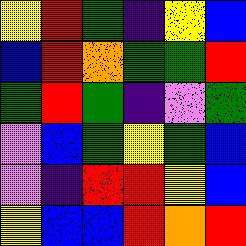[["yellow", "red", "green", "indigo", "yellow", "blue"], ["blue", "red", "orange", "green", "green", "red"], ["green", "red", "green", "indigo", "violet", "green"], ["violet", "blue", "green", "yellow", "green", "blue"], ["violet", "indigo", "red", "red", "yellow", "blue"], ["yellow", "blue", "blue", "red", "orange", "red"]]